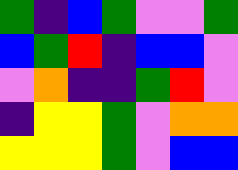[["green", "indigo", "blue", "green", "violet", "violet", "green"], ["blue", "green", "red", "indigo", "blue", "blue", "violet"], ["violet", "orange", "indigo", "indigo", "green", "red", "violet"], ["indigo", "yellow", "yellow", "green", "violet", "orange", "orange"], ["yellow", "yellow", "yellow", "green", "violet", "blue", "blue"]]